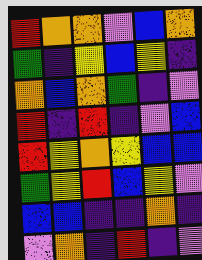[["red", "orange", "orange", "violet", "blue", "orange"], ["green", "indigo", "yellow", "blue", "yellow", "indigo"], ["orange", "blue", "orange", "green", "indigo", "violet"], ["red", "indigo", "red", "indigo", "violet", "blue"], ["red", "yellow", "orange", "yellow", "blue", "blue"], ["green", "yellow", "red", "blue", "yellow", "violet"], ["blue", "blue", "indigo", "indigo", "orange", "indigo"], ["violet", "orange", "indigo", "red", "indigo", "violet"]]